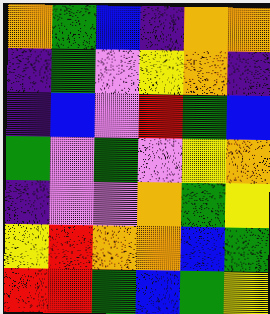[["orange", "green", "blue", "indigo", "orange", "orange"], ["indigo", "green", "violet", "yellow", "orange", "indigo"], ["indigo", "blue", "violet", "red", "green", "blue"], ["green", "violet", "green", "violet", "yellow", "orange"], ["indigo", "violet", "violet", "orange", "green", "yellow"], ["yellow", "red", "orange", "orange", "blue", "green"], ["red", "red", "green", "blue", "green", "yellow"]]